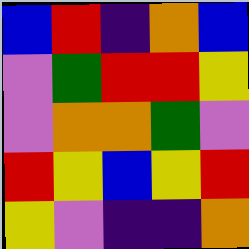[["blue", "red", "indigo", "orange", "blue"], ["violet", "green", "red", "red", "yellow"], ["violet", "orange", "orange", "green", "violet"], ["red", "yellow", "blue", "yellow", "red"], ["yellow", "violet", "indigo", "indigo", "orange"]]